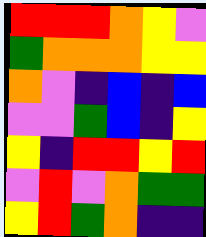[["red", "red", "red", "orange", "yellow", "violet"], ["green", "orange", "orange", "orange", "yellow", "yellow"], ["orange", "violet", "indigo", "blue", "indigo", "blue"], ["violet", "violet", "green", "blue", "indigo", "yellow"], ["yellow", "indigo", "red", "red", "yellow", "red"], ["violet", "red", "violet", "orange", "green", "green"], ["yellow", "red", "green", "orange", "indigo", "indigo"]]